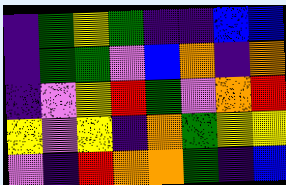[["indigo", "green", "yellow", "green", "indigo", "indigo", "blue", "blue"], ["indigo", "green", "green", "violet", "blue", "orange", "indigo", "orange"], ["indigo", "violet", "yellow", "red", "green", "violet", "orange", "red"], ["yellow", "violet", "yellow", "indigo", "orange", "green", "yellow", "yellow"], ["violet", "indigo", "red", "orange", "orange", "green", "indigo", "blue"]]